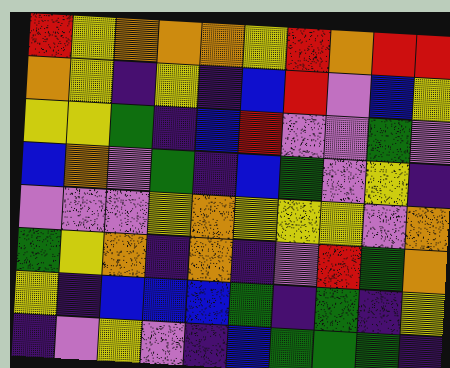[["red", "yellow", "orange", "orange", "orange", "yellow", "red", "orange", "red", "red"], ["orange", "yellow", "indigo", "yellow", "indigo", "blue", "red", "violet", "blue", "yellow"], ["yellow", "yellow", "green", "indigo", "blue", "red", "violet", "violet", "green", "violet"], ["blue", "orange", "violet", "green", "indigo", "blue", "green", "violet", "yellow", "indigo"], ["violet", "violet", "violet", "yellow", "orange", "yellow", "yellow", "yellow", "violet", "orange"], ["green", "yellow", "orange", "indigo", "orange", "indigo", "violet", "red", "green", "orange"], ["yellow", "indigo", "blue", "blue", "blue", "green", "indigo", "green", "indigo", "yellow"], ["indigo", "violet", "yellow", "violet", "indigo", "blue", "green", "green", "green", "indigo"]]